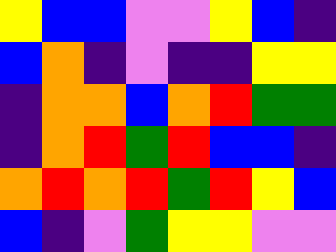[["yellow", "blue", "blue", "violet", "violet", "yellow", "blue", "indigo"], ["blue", "orange", "indigo", "violet", "indigo", "indigo", "yellow", "yellow"], ["indigo", "orange", "orange", "blue", "orange", "red", "green", "green"], ["indigo", "orange", "red", "green", "red", "blue", "blue", "indigo"], ["orange", "red", "orange", "red", "green", "red", "yellow", "blue"], ["blue", "indigo", "violet", "green", "yellow", "yellow", "violet", "violet"]]